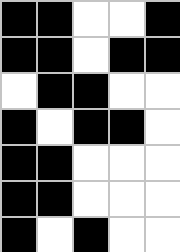[["black", "black", "white", "white", "black"], ["black", "black", "white", "black", "black"], ["white", "black", "black", "white", "white"], ["black", "white", "black", "black", "white"], ["black", "black", "white", "white", "white"], ["black", "black", "white", "white", "white"], ["black", "white", "black", "white", "white"]]